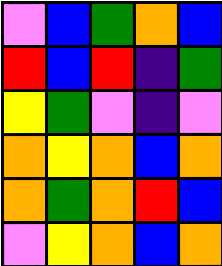[["violet", "blue", "green", "orange", "blue"], ["red", "blue", "red", "indigo", "green"], ["yellow", "green", "violet", "indigo", "violet"], ["orange", "yellow", "orange", "blue", "orange"], ["orange", "green", "orange", "red", "blue"], ["violet", "yellow", "orange", "blue", "orange"]]